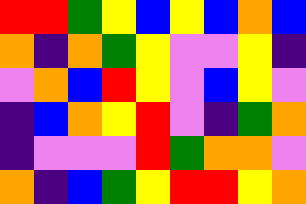[["red", "red", "green", "yellow", "blue", "yellow", "blue", "orange", "blue"], ["orange", "indigo", "orange", "green", "yellow", "violet", "violet", "yellow", "indigo"], ["violet", "orange", "blue", "red", "yellow", "violet", "blue", "yellow", "violet"], ["indigo", "blue", "orange", "yellow", "red", "violet", "indigo", "green", "orange"], ["indigo", "violet", "violet", "violet", "red", "green", "orange", "orange", "violet"], ["orange", "indigo", "blue", "green", "yellow", "red", "red", "yellow", "orange"]]